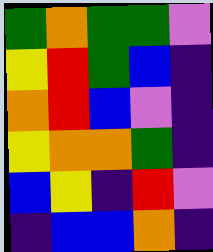[["green", "orange", "green", "green", "violet"], ["yellow", "red", "green", "blue", "indigo"], ["orange", "red", "blue", "violet", "indigo"], ["yellow", "orange", "orange", "green", "indigo"], ["blue", "yellow", "indigo", "red", "violet"], ["indigo", "blue", "blue", "orange", "indigo"]]